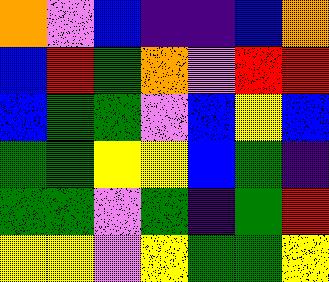[["orange", "violet", "blue", "indigo", "indigo", "blue", "orange"], ["blue", "red", "green", "orange", "violet", "red", "red"], ["blue", "green", "green", "violet", "blue", "yellow", "blue"], ["green", "green", "yellow", "yellow", "blue", "green", "indigo"], ["green", "green", "violet", "green", "indigo", "green", "red"], ["yellow", "yellow", "violet", "yellow", "green", "green", "yellow"]]